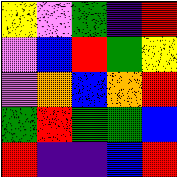[["yellow", "violet", "green", "indigo", "red"], ["violet", "blue", "red", "green", "yellow"], ["violet", "orange", "blue", "orange", "red"], ["green", "red", "green", "green", "blue"], ["red", "indigo", "indigo", "blue", "red"]]